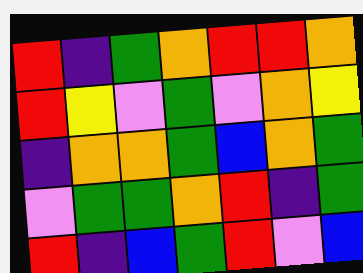[["red", "indigo", "green", "orange", "red", "red", "orange"], ["red", "yellow", "violet", "green", "violet", "orange", "yellow"], ["indigo", "orange", "orange", "green", "blue", "orange", "green"], ["violet", "green", "green", "orange", "red", "indigo", "green"], ["red", "indigo", "blue", "green", "red", "violet", "blue"]]